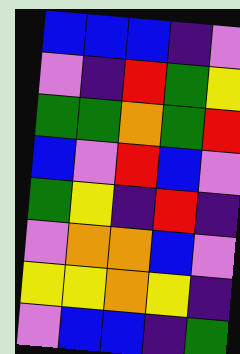[["blue", "blue", "blue", "indigo", "violet"], ["violet", "indigo", "red", "green", "yellow"], ["green", "green", "orange", "green", "red"], ["blue", "violet", "red", "blue", "violet"], ["green", "yellow", "indigo", "red", "indigo"], ["violet", "orange", "orange", "blue", "violet"], ["yellow", "yellow", "orange", "yellow", "indigo"], ["violet", "blue", "blue", "indigo", "green"]]